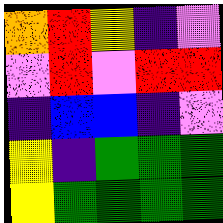[["orange", "red", "yellow", "indigo", "violet"], ["violet", "red", "violet", "red", "red"], ["indigo", "blue", "blue", "indigo", "violet"], ["yellow", "indigo", "green", "green", "green"], ["yellow", "green", "green", "green", "green"]]